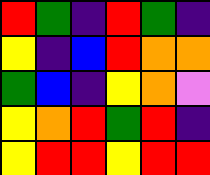[["red", "green", "indigo", "red", "green", "indigo"], ["yellow", "indigo", "blue", "red", "orange", "orange"], ["green", "blue", "indigo", "yellow", "orange", "violet"], ["yellow", "orange", "red", "green", "red", "indigo"], ["yellow", "red", "red", "yellow", "red", "red"]]